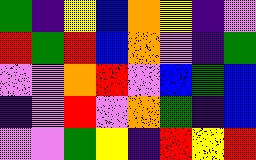[["green", "indigo", "yellow", "blue", "orange", "yellow", "indigo", "violet"], ["red", "green", "red", "blue", "orange", "violet", "indigo", "green"], ["violet", "violet", "orange", "red", "violet", "blue", "green", "blue"], ["indigo", "violet", "red", "violet", "orange", "green", "indigo", "blue"], ["violet", "violet", "green", "yellow", "indigo", "red", "yellow", "red"]]